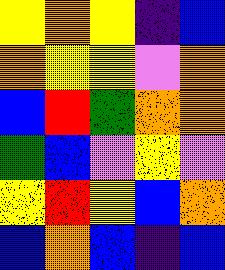[["yellow", "orange", "yellow", "indigo", "blue"], ["orange", "yellow", "yellow", "violet", "orange"], ["blue", "red", "green", "orange", "orange"], ["green", "blue", "violet", "yellow", "violet"], ["yellow", "red", "yellow", "blue", "orange"], ["blue", "orange", "blue", "indigo", "blue"]]